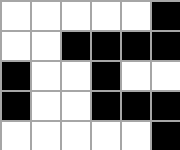[["white", "white", "white", "white", "white", "black"], ["white", "white", "black", "black", "black", "black"], ["black", "white", "white", "black", "white", "white"], ["black", "white", "white", "black", "black", "black"], ["white", "white", "white", "white", "white", "black"]]